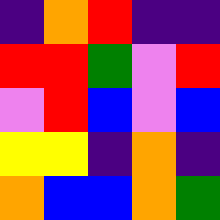[["indigo", "orange", "red", "indigo", "indigo"], ["red", "red", "green", "violet", "red"], ["violet", "red", "blue", "violet", "blue"], ["yellow", "yellow", "indigo", "orange", "indigo"], ["orange", "blue", "blue", "orange", "green"]]